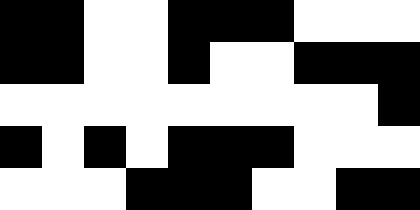[["black", "black", "white", "white", "black", "black", "black", "white", "white", "white"], ["black", "black", "white", "white", "black", "white", "white", "black", "black", "black"], ["white", "white", "white", "white", "white", "white", "white", "white", "white", "black"], ["black", "white", "black", "white", "black", "black", "black", "white", "white", "white"], ["white", "white", "white", "black", "black", "black", "white", "white", "black", "black"]]